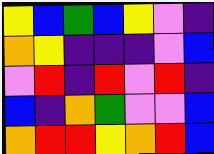[["yellow", "blue", "green", "blue", "yellow", "violet", "indigo"], ["orange", "yellow", "indigo", "indigo", "indigo", "violet", "blue"], ["violet", "red", "indigo", "red", "violet", "red", "indigo"], ["blue", "indigo", "orange", "green", "violet", "violet", "blue"], ["orange", "red", "red", "yellow", "orange", "red", "blue"]]